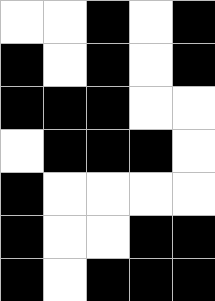[["white", "white", "black", "white", "black"], ["black", "white", "black", "white", "black"], ["black", "black", "black", "white", "white"], ["white", "black", "black", "black", "white"], ["black", "white", "white", "white", "white"], ["black", "white", "white", "black", "black"], ["black", "white", "black", "black", "black"]]